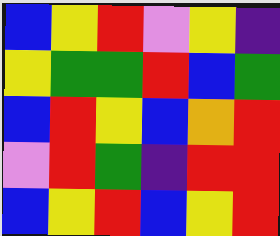[["blue", "yellow", "red", "violet", "yellow", "indigo"], ["yellow", "green", "green", "red", "blue", "green"], ["blue", "red", "yellow", "blue", "orange", "red"], ["violet", "red", "green", "indigo", "red", "red"], ["blue", "yellow", "red", "blue", "yellow", "red"]]